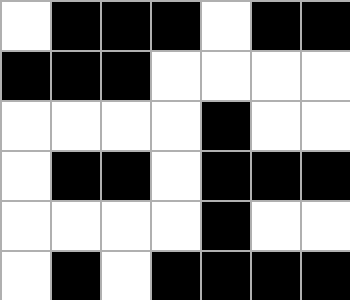[["white", "black", "black", "black", "white", "black", "black"], ["black", "black", "black", "white", "white", "white", "white"], ["white", "white", "white", "white", "black", "white", "white"], ["white", "black", "black", "white", "black", "black", "black"], ["white", "white", "white", "white", "black", "white", "white"], ["white", "black", "white", "black", "black", "black", "black"]]